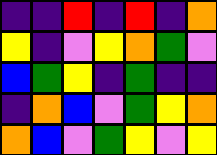[["indigo", "indigo", "red", "indigo", "red", "indigo", "orange"], ["yellow", "indigo", "violet", "yellow", "orange", "green", "violet"], ["blue", "green", "yellow", "indigo", "green", "indigo", "indigo"], ["indigo", "orange", "blue", "violet", "green", "yellow", "orange"], ["orange", "blue", "violet", "green", "yellow", "violet", "yellow"]]